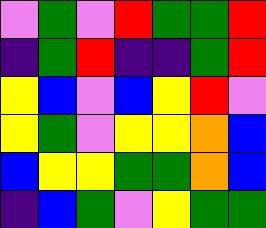[["violet", "green", "violet", "red", "green", "green", "red"], ["indigo", "green", "red", "indigo", "indigo", "green", "red"], ["yellow", "blue", "violet", "blue", "yellow", "red", "violet"], ["yellow", "green", "violet", "yellow", "yellow", "orange", "blue"], ["blue", "yellow", "yellow", "green", "green", "orange", "blue"], ["indigo", "blue", "green", "violet", "yellow", "green", "green"]]